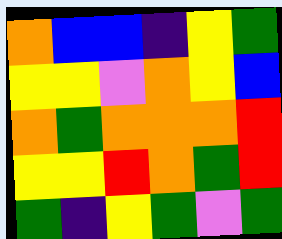[["orange", "blue", "blue", "indigo", "yellow", "green"], ["yellow", "yellow", "violet", "orange", "yellow", "blue"], ["orange", "green", "orange", "orange", "orange", "red"], ["yellow", "yellow", "red", "orange", "green", "red"], ["green", "indigo", "yellow", "green", "violet", "green"]]